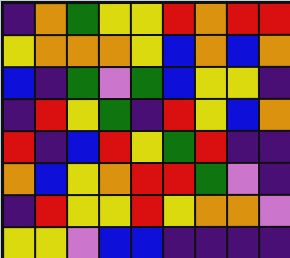[["indigo", "orange", "green", "yellow", "yellow", "red", "orange", "red", "red"], ["yellow", "orange", "orange", "orange", "yellow", "blue", "orange", "blue", "orange"], ["blue", "indigo", "green", "violet", "green", "blue", "yellow", "yellow", "indigo"], ["indigo", "red", "yellow", "green", "indigo", "red", "yellow", "blue", "orange"], ["red", "indigo", "blue", "red", "yellow", "green", "red", "indigo", "indigo"], ["orange", "blue", "yellow", "orange", "red", "red", "green", "violet", "indigo"], ["indigo", "red", "yellow", "yellow", "red", "yellow", "orange", "orange", "violet"], ["yellow", "yellow", "violet", "blue", "blue", "indigo", "indigo", "indigo", "indigo"]]